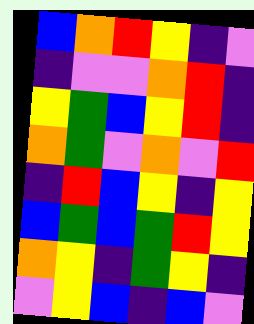[["blue", "orange", "red", "yellow", "indigo", "violet"], ["indigo", "violet", "violet", "orange", "red", "indigo"], ["yellow", "green", "blue", "yellow", "red", "indigo"], ["orange", "green", "violet", "orange", "violet", "red"], ["indigo", "red", "blue", "yellow", "indigo", "yellow"], ["blue", "green", "blue", "green", "red", "yellow"], ["orange", "yellow", "indigo", "green", "yellow", "indigo"], ["violet", "yellow", "blue", "indigo", "blue", "violet"]]